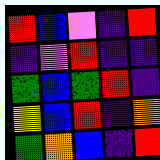[["red", "blue", "violet", "indigo", "red"], ["indigo", "violet", "red", "indigo", "indigo"], ["green", "blue", "green", "red", "indigo"], ["yellow", "blue", "red", "indigo", "orange"], ["green", "orange", "blue", "indigo", "red"]]